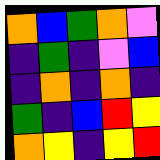[["orange", "blue", "green", "orange", "violet"], ["indigo", "green", "indigo", "violet", "blue"], ["indigo", "orange", "indigo", "orange", "indigo"], ["green", "indigo", "blue", "red", "yellow"], ["orange", "yellow", "indigo", "yellow", "red"]]